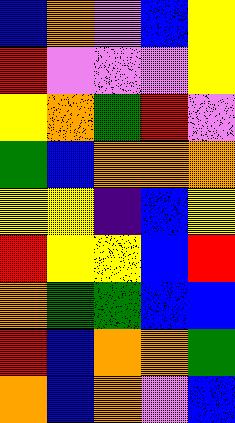[["blue", "orange", "violet", "blue", "yellow"], ["red", "violet", "violet", "violet", "yellow"], ["yellow", "orange", "green", "red", "violet"], ["green", "blue", "orange", "orange", "orange"], ["yellow", "yellow", "indigo", "blue", "yellow"], ["red", "yellow", "yellow", "blue", "red"], ["orange", "green", "green", "blue", "blue"], ["red", "blue", "orange", "orange", "green"], ["orange", "blue", "orange", "violet", "blue"]]